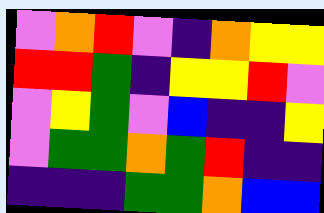[["violet", "orange", "red", "violet", "indigo", "orange", "yellow", "yellow"], ["red", "red", "green", "indigo", "yellow", "yellow", "red", "violet"], ["violet", "yellow", "green", "violet", "blue", "indigo", "indigo", "yellow"], ["violet", "green", "green", "orange", "green", "red", "indigo", "indigo"], ["indigo", "indigo", "indigo", "green", "green", "orange", "blue", "blue"]]